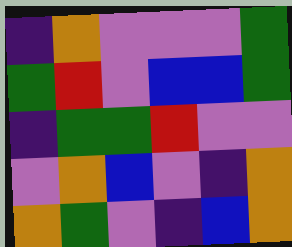[["indigo", "orange", "violet", "violet", "violet", "green"], ["green", "red", "violet", "blue", "blue", "green"], ["indigo", "green", "green", "red", "violet", "violet"], ["violet", "orange", "blue", "violet", "indigo", "orange"], ["orange", "green", "violet", "indigo", "blue", "orange"]]